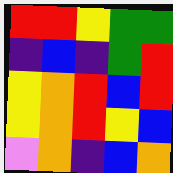[["red", "red", "yellow", "green", "green"], ["indigo", "blue", "indigo", "green", "red"], ["yellow", "orange", "red", "blue", "red"], ["yellow", "orange", "red", "yellow", "blue"], ["violet", "orange", "indigo", "blue", "orange"]]